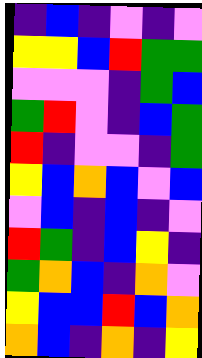[["indigo", "blue", "indigo", "violet", "indigo", "violet"], ["yellow", "yellow", "blue", "red", "green", "green"], ["violet", "violet", "violet", "indigo", "green", "blue"], ["green", "red", "violet", "indigo", "blue", "green"], ["red", "indigo", "violet", "violet", "indigo", "green"], ["yellow", "blue", "orange", "blue", "violet", "blue"], ["violet", "blue", "indigo", "blue", "indigo", "violet"], ["red", "green", "indigo", "blue", "yellow", "indigo"], ["green", "orange", "blue", "indigo", "orange", "violet"], ["yellow", "blue", "blue", "red", "blue", "orange"], ["orange", "blue", "indigo", "orange", "indigo", "yellow"]]